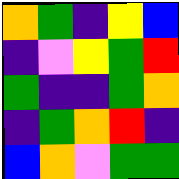[["orange", "green", "indigo", "yellow", "blue"], ["indigo", "violet", "yellow", "green", "red"], ["green", "indigo", "indigo", "green", "orange"], ["indigo", "green", "orange", "red", "indigo"], ["blue", "orange", "violet", "green", "green"]]